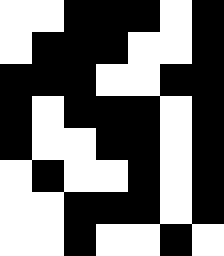[["white", "white", "black", "black", "black", "white", "black"], ["white", "black", "black", "black", "white", "white", "black"], ["black", "black", "black", "white", "white", "black", "black"], ["black", "white", "black", "black", "black", "white", "black"], ["black", "white", "white", "black", "black", "white", "black"], ["white", "black", "white", "white", "black", "white", "black"], ["white", "white", "black", "black", "black", "white", "black"], ["white", "white", "black", "white", "white", "black", "white"]]